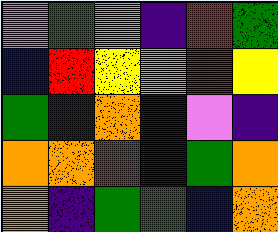[["violet", "green", "violet", "indigo", "red", "green"], ["blue", "red", "yellow", "orange", "red", "yellow"], ["green", "indigo", "orange", "indigo", "violet", "indigo"], ["orange", "orange", "red", "indigo", "green", "orange"], ["orange", "indigo", "green", "green", "blue", "orange"]]